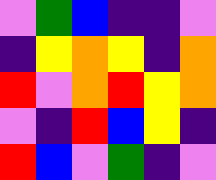[["violet", "green", "blue", "indigo", "indigo", "violet"], ["indigo", "yellow", "orange", "yellow", "indigo", "orange"], ["red", "violet", "orange", "red", "yellow", "orange"], ["violet", "indigo", "red", "blue", "yellow", "indigo"], ["red", "blue", "violet", "green", "indigo", "violet"]]